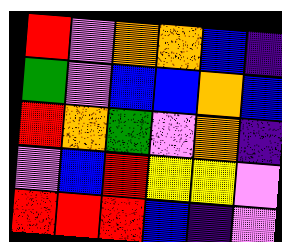[["red", "violet", "orange", "orange", "blue", "indigo"], ["green", "violet", "blue", "blue", "orange", "blue"], ["red", "orange", "green", "violet", "orange", "indigo"], ["violet", "blue", "red", "yellow", "yellow", "violet"], ["red", "red", "red", "blue", "indigo", "violet"]]